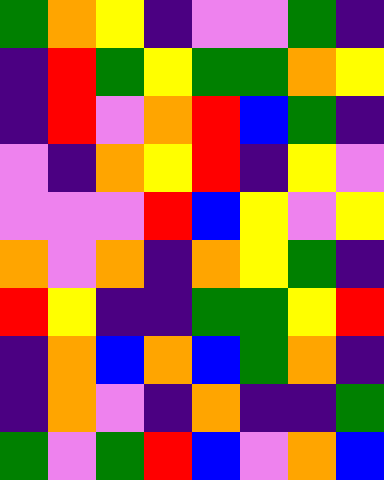[["green", "orange", "yellow", "indigo", "violet", "violet", "green", "indigo"], ["indigo", "red", "green", "yellow", "green", "green", "orange", "yellow"], ["indigo", "red", "violet", "orange", "red", "blue", "green", "indigo"], ["violet", "indigo", "orange", "yellow", "red", "indigo", "yellow", "violet"], ["violet", "violet", "violet", "red", "blue", "yellow", "violet", "yellow"], ["orange", "violet", "orange", "indigo", "orange", "yellow", "green", "indigo"], ["red", "yellow", "indigo", "indigo", "green", "green", "yellow", "red"], ["indigo", "orange", "blue", "orange", "blue", "green", "orange", "indigo"], ["indigo", "orange", "violet", "indigo", "orange", "indigo", "indigo", "green"], ["green", "violet", "green", "red", "blue", "violet", "orange", "blue"]]